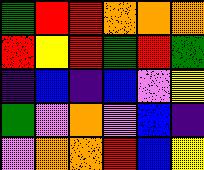[["green", "red", "red", "orange", "orange", "orange"], ["red", "yellow", "red", "green", "red", "green"], ["indigo", "blue", "indigo", "blue", "violet", "yellow"], ["green", "violet", "orange", "violet", "blue", "indigo"], ["violet", "orange", "orange", "red", "blue", "yellow"]]